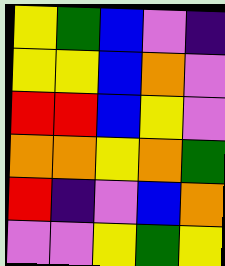[["yellow", "green", "blue", "violet", "indigo"], ["yellow", "yellow", "blue", "orange", "violet"], ["red", "red", "blue", "yellow", "violet"], ["orange", "orange", "yellow", "orange", "green"], ["red", "indigo", "violet", "blue", "orange"], ["violet", "violet", "yellow", "green", "yellow"]]